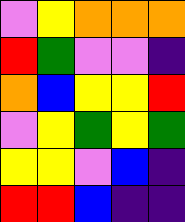[["violet", "yellow", "orange", "orange", "orange"], ["red", "green", "violet", "violet", "indigo"], ["orange", "blue", "yellow", "yellow", "red"], ["violet", "yellow", "green", "yellow", "green"], ["yellow", "yellow", "violet", "blue", "indigo"], ["red", "red", "blue", "indigo", "indigo"]]